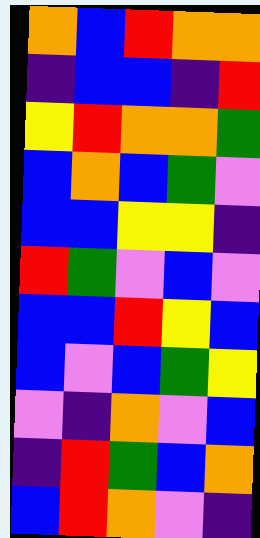[["orange", "blue", "red", "orange", "orange"], ["indigo", "blue", "blue", "indigo", "red"], ["yellow", "red", "orange", "orange", "green"], ["blue", "orange", "blue", "green", "violet"], ["blue", "blue", "yellow", "yellow", "indigo"], ["red", "green", "violet", "blue", "violet"], ["blue", "blue", "red", "yellow", "blue"], ["blue", "violet", "blue", "green", "yellow"], ["violet", "indigo", "orange", "violet", "blue"], ["indigo", "red", "green", "blue", "orange"], ["blue", "red", "orange", "violet", "indigo"]]